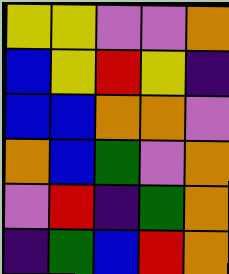[["yellow", "yellow", "violet", "violet", "orange"], ["blue", "yellow", "red", "yellow", "indigo"], ["blue", "blue", "orange", "orange", "violet"], ["orange", "blue", "green", "violet", "orange"], ["violet", "red", "indigo", "green", "orange"], ["indigo", "green", "blue", "red", "orange"]]